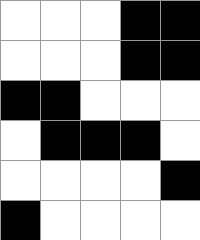[["white", "white", "white", "black", "black"], ["white", "white", "white", "black", "black"], ["black", "black", "white", "white", "white"], ["white", "black", "black", "black", "white"], ["white", "white", "white", "white", "black"], ["black", "white", "white", "white", "white"]]